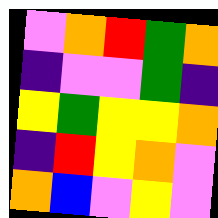[["violet", "orange", "red", "green", "orange"], ["indigo", "violet", "violet", "green", "indigo"], ["yellow", "green", "yellow", "yellow", "orange"], ["indigo", "red", "yellow", "orange", "violet"], ["orange", "blue", "violet", "yellow", "violet"]]